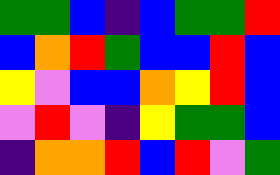[["green", "green", "blue", "indigo", "blue", "green", "green", "red"], ["blue", "orange", "red", "green", "blue", "blue", "red", "blue"], ["yellow", "violet", "blue", "blue", "orange", "yellow", "red", "blue"], ["violet", "red", "violet", "indigo", "yellow", "green", "green", "blue"], ["indigo", "orange", "orange", "red", "blue", "red", "violet", "green"]]